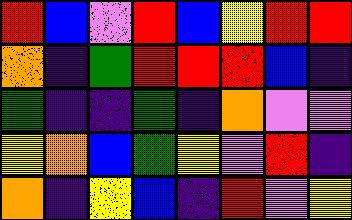[["red", "blue", "violet", "red", "blue", "yellow", "red", "red"], ["orange", "indigo", "green", "red", "red", "red", "blue", "indigo"], ["green", "indigo", "indigo", "green", "indigo", "orange", "violet", "violet"], ["yellow", "orange", "blue", "green", "yellow", "violet", "red", "indigo"], ["orange", "indigo", "yellow", "blue", "indigo", "red", "violet", "yellow"]]